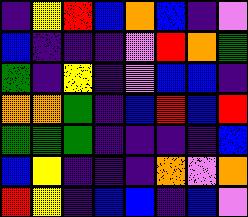[["indigo", "yellow", "red", "blue", "orange", "blue", "indigo", "violet"], ["blue", "indigo", "indigo", "indigo", "violet", "red", "orange", "green"], ["green", "indigo", "yellow", "indigo", "violet", "blue", "blue", "indigo"], ["orange", "orange", "green", "indigo", "blue", "red", "blue", "red"], ["green", "green", "green", "indigo", "indigo", "indigo", "indigo", "blue"], ["blue", "yellow", "indigo", "indigo", "indigo", "orange", "violet", "orange"], ["red", "yellow", "indigo", "blue", "blue", "indigo", "blue", "violet"]]